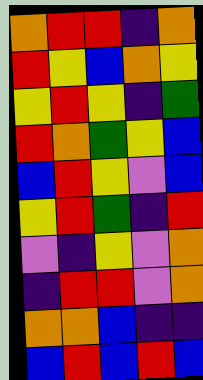[["orange", "red", "red", "indigo", "orange"], ["red", "yellow", "blue", "orange", "yellow"], ["yellow", "red", "yellow", "indigo", "green"], ["red", "orange", "green", "yellow", "blue"], ["blue", "red", "yellow", "violet", "blue"], ["yellow", "red", "green", "indigo", "red"], ["violet", "indigo", "yellow", "violet", "orange"], ["indigo", "red", "red", "violet", "orange"], ["orange", "orange", "blue", "indigo", "indigo"], ["blue", "red", "blue", "red", "blue"]]